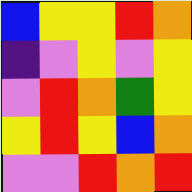[["blue", "yellow", "yellow", "red", "orange"], ["indigo", "violet", "yellow", "violet", "yellow"], ["violet", "red", "orange", "green", "yellow"], ["yellow", "red", "yellow", "blue", "orange"], ["violet", "violet", "red", "orange", "red"]]